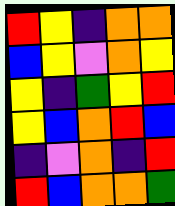[["red", "yellow", "indigo", "orange", "orange"], ["blue", "yellow", "violet", "orange", "yellow"], ["yellow", "indigo", "green", "yellow", "red"], ["yellow", "blue", "orange", "red", "blue"], ["indigo", "violet", "orange", "indigo", "red"], ["red", "blue", "orange", "orange", "green"]]